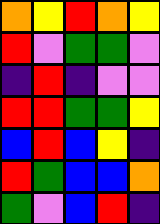[["orange", "yellow", "red", "orange", "yellow"], ["red", "violet", "green", "green", "violet"], ["indigo", "red", "indigo", "violet", "violet"], ["red", "red", "green", "green", "yellow"], ["blue", "red", "blue", "yellow", "indigo"], ["red", "green", "blue", "blue", "orange"], ["green", "violet", "blue", "red", "indigo"]]